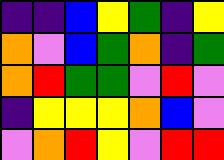[["indigo", "indigo", "blue", "yellow", "green", "indigo", "yellow"], ["orange", "violet", "blue", "green", "orange", "indigo", "green"], ["orange", "red", "green", "green", "violet", "red", "violet"], ["indigo", "yellow", "yellow", "yellow", "orange", "blue", "violet"], ["violet", "orange", "red", "yellow", "violet", "red", "red"]]